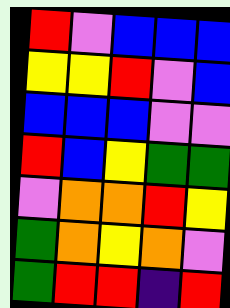[["red", "violet", "blue", "blue", "blue"], ["yellow", "yellow", "red", "violet", "blue"], ["blue", "blue", "blue", "violet", "violet"], ["red", "blue", "yellow", "green", "green"], ["violet", "orange", "orange", "red", "yellow"], ["green", "orange", "yellow", "orange", "violet"], ["green", "red", "red", "indigo", "red"]]